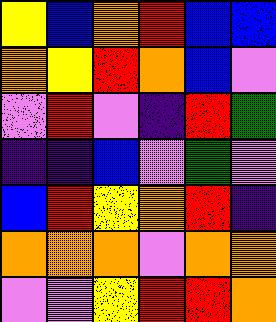[["yellow", "blue", "orange", "red", "blue", "blue"], ["orange", "yellow", "red", "orange", "blue", "violet"], ["violet", "red", "violet", "indigo", "red", "green"], ["indigo", "indigo", "blue", "violet", "green", "violet"], ["blue", "red", "yellow", "orange", "red", "indigo"], ["orange", "orange", "orange", "violet", "orange", "orange"], ["violet", "violet", "yellow", "red", "red", "orange"]]